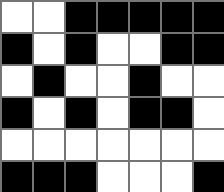[["white", "white", "black", "black", "black", "black", "black"], ["black", "white", "black", "white", "white", "black", "black"], ["white", "black", "white", "white", "black", "white", "white"], ["black", "white", "black", "white", "black", "black", "white"], ["white", "white", "white", "white", "white", "white", "white"], ["black", "black", "black", "white", "white", "white", "black"]]